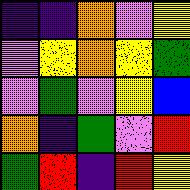[["indigo", "indigo", "orange", "violet", "yellow"], ["violet", "yellow", "orange", "yellow", "green"], ["violet", "green", "violet", "yellow", "blue"], ["orange", "indigo", "green", "violet", "red"], ["green", "red", "indigo", "red", "yellow"]]